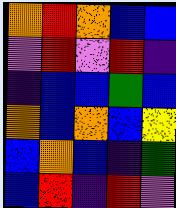[["orange", "red", "orange", "blue", "blue"], ["violet", "red", "violet", "red", "indigo"], ["indigo", "blue", "blue", "green", "blue"], ["orange", "blue", "orange", "blue", "yellow"], ["blue", "orange", "blue", "indigo", "green"], ["blue", "red", "indigo", "red", "violet"]]